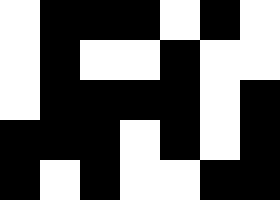[["white", "black", "black", "black", "white", "black", "white"], ["white", "black", "white", "white", "black", "white", "white"], ["white", "black", "black", "black", "black", "white", "black"], ["black", "black", "black", "white", "black", "white", "black"], ["black", "white", "black", "white", "white", "black", "black"]]